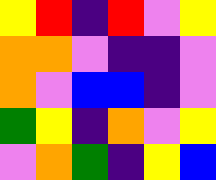[["yellow", "red", "indigo", "red", "violet", "yellow"], ["orange", "orange", "violet", "indigo", "indigo", "violet"], ["orange", "violet", "blue", "blue", "indigo", "violet"], ["green", "yellow", "indigo", "orange", "violet", "yellow"], ["violet", "orange", "green", "indigo", "yellow", "blue"]]